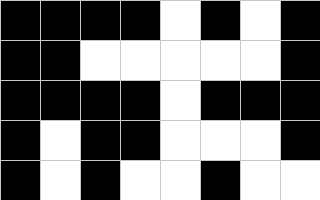[["black", "black", "black", "black", "white", "black", "white", "black"], ["black", "black", "white", "white", "white", "white", "white", "black"], ["black", "black", "black", "black", "white", "black", "black", "black"], ["black", "white", "black", "black", "white", "white", "white", "black"], ["black", "white", "black", "white", "white", "black", "white", "white"]]